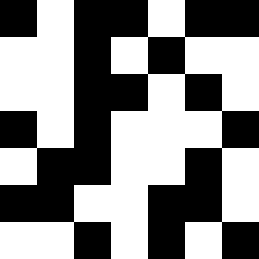[["black", "white", "black", "black", "white", "black", "black"], ["white", "white", "black", "white", "black", "white", "white"], ["white", "white", "black", "black", "white", "black", "white"], ["black", "white", "black", "white", "white", "white", "black"], ["white", "black", "black", "white", "white", "black", "white"], ["black", "black", "white", "white", "black", "black", "white"], ["white", "white", "black", "white", "black", "white", "black"]]